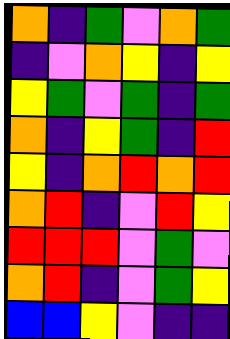[["orange", "indigo", "green", "violet", "orange", "green"], ["indigo", "violet", "orange", "yellow", "indigo", "yellow"], ["yellow", "green", "violet", "green", "indigo", "green"], ["orange", "indigo", "yellow", "green", "indigo", "red"], ["yellow", "indigo", "orange", "red", "orange", "red"], ["orange", "red", "indigo", "violet", "red", "yellow"], ["red", "red", "red", "violet", "green", "violet"], ["orange", "red", "indigo", "violet", "green", "yellow"], ["blue", "blue", "yellow", "violet", "indigo", "indigo"]]